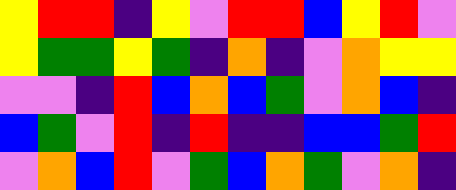[["yellow", "red", "red", "indigo", "yellow", "violet", "red", "red", "blue", "yellow", "red", "violet"], ["yellow", "green", "green", "yellow", "green", "indigo", "orange", "indigo", "violet", "orange", "yellow", "yellow"], ["violet", "violet", "indigo", "red", "blue", "orange", "blue", "green", "violet", "orange", "blue", "indigo"], ["blue", "green", "violet", "red", "indigo", "red", "indigo", "indigo", "blue", "blue", "green", "red"], ["violet", "orange", "blue", "red", "violet", "green", "blue", "orange", "green", "violet", "orange", "indigo"]]